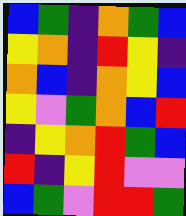[["blue", "green", "indigo", "orange", "green", "blue"], ["yellow", "orange", "indigo", "red", "yellow", "indigo"], ["orange", "blue", "indigo", "orange", "yellow", "blue"], ["yellow", "violet", "green", "orange", "blue", "red"], ["indigo", "yellow", "orange", "red", "green", "blue"], ["red", "indigo", "yellow", "red", "violet", "violet"], ["blue", "green", "violet", "red", "red", "green"]]